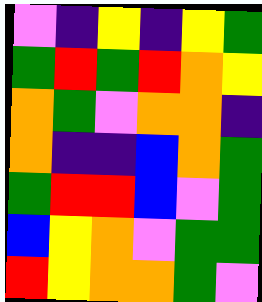[["violet", "indigo", "yellow", "indigo", "yellow", "green"], ["green", "red", "green", "red", "orange", "yellow"], ["orange", "green", "violet", "orange", "orange", "indigo"], ["orange", "indigo", "indigo", "blue", "orange", "green"], ["green", "red", "red", "blue", "violet", "green"], ["blue", "yellow", "orange", "violet", "green", "green"], ["red", "yellow", "orange", "orange", "green", "violet"]]